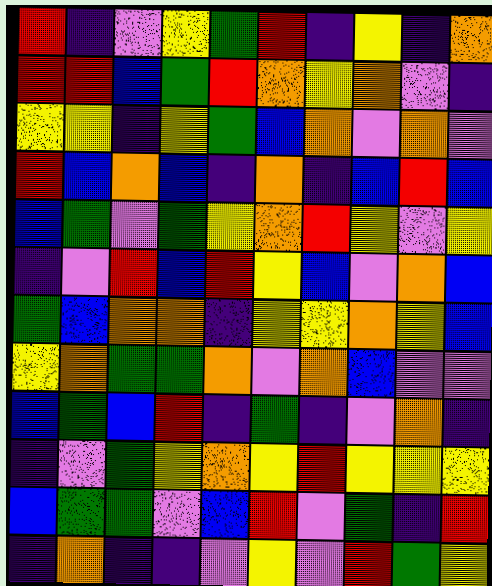[["red", "indigo", "violet", "yellow", "green", "red", "indigo", "yellow", "indigo", "orange"], ["red", "red", "blue", "green", "red", "orange", "yellow", "orange", "violet", "indigo"], ["yellow", "yellow", "indigo", "yellow", "green", "blue", "orange", "violet", "orange", "violet"], ["red", "blue", "orange", "blue", "indigo", "orange", "indigo", "blue", "red", "blue"], ["blue", "green", "violet", "green", "yellow", "orange", "red", "yellow", "violet", "yellow"], ["indigo", "violet", "red", "blue", "red", "yellow", "blue", "violet", "orange", "blue"], ["green", "blue", "orange", "orange", "indigo", "yellow", "yellow", "orange", "yellow", "blue"], ["yellow", "orange", "green", "green", "orange", "violet", "orange", "blue", "violet", "violet"], ["blue", "green", "blue", "red", "indigo", "green", "indigo", "violet", "orange", "indigo"], ["indigo", "violet", "green", "yellow", "orange", "yellow", "red", "yellow", "yellow", "yellow"], ["blue", "green", "green", "violet", "blue", "red", "violet", "green", "indigo", "red"], ["indigo", "orange", "indigo", "indigo", "violet", "yellow", "violet", "red", "green", "yellow"]]